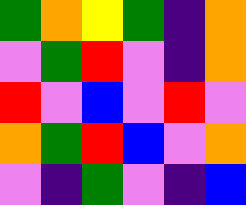[["green", "orange", "yellow", "green", "indigo", "orange"], ["violet", "green", "red", "violet", "indigo", "orange"], ["red", "violet", "blue", "violet", "red", "violet"], ["orange", "green", "red", "blue", "violet", "orange"], ["violet", "indigo", "green", "violet", "indigo", "blue"]]